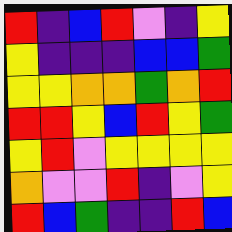[["red", "indigo", "blue", "red", "violet", "indigo", "yellow"], ["yellow", "indigo", "indigo", "indigo", "blue", "blue", "green"], ["yellow", "yellow", "orange", "orange", "green", "orange", "red"], ["red", "red", "yellow", "blue", "red", "yellow", "green"], ["yellow", "red", "violet", "yellow", "yellow", "yellow", "yellow"], ["orange", "violet", "violet", "red", "indigo", "violet", "yellow"], ["red", "blue", "green", "indigo", "indigo", "red", "blue"]]